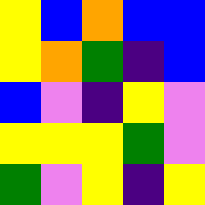[["yellow", "blue", "orange", "blue", "blue"], ["yellow", "orange", "green", "indigo", "blue"], ["blue", "violet", "indigo", "yellow", "violet"], ["yellow", "yellow", "yellow", "green", "violet"], ["green", "violet", "yellow", "indigo", "yellow"]]